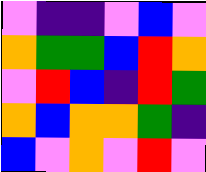[["violet", "indigo", "indigo", "violet", "blue", "violet"], ["orange", "green", "green", "blue", "red", "orange"], ["violet", "red", "blue", "indigo", "red", "green"], ["orange", "blue", "orange", "orange", "green", "indigo"], ["blue", "violet", "orange", "violet", "red", "violet"]]